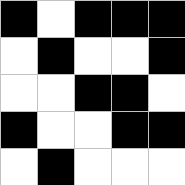[["black", "white", "black", "black", "black"], ["white", "black", "white", "white", "black"], ["white", "white", "black", "black", "white"], ["black", "white", "white", "black", "black"], ["white", "black", "white", "white", "white"]]